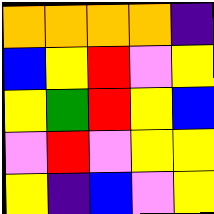[["orange", "orange", "orange", "orange", "indigo"], ["blue", "yellow", "red", "violet", "yellow"], ["yellow", "green", "red", "yellow", "blue"], ["violet", "red", "violet", "yellow", "yellow"], ["yellow", "indigo", "blue", "violet", "yellow"]]